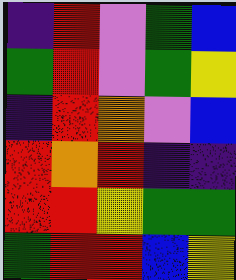[["indigo", "red", "violet", "green", "blue"], ["green", "red", "violet", "green", "yellow"], ["indigo", "red", "orange", "violet", "blue"], ["red", "orange", "red", "indigo", "indigo"], ["red", "red", "yellow", "green", "green"], ["green", "red", "red", "blue", "yellow"]]